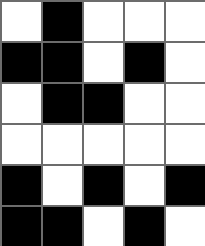[["white", "black", "white", "white", "white"], ["black", "black", "white", "black", "white"], ["white", "black", "black", "white", "white"], ["white", "white", "white", "white", "white"], ["black", "white", "black", "white", "black"], ["black", "black", "white", "black", "white"]]